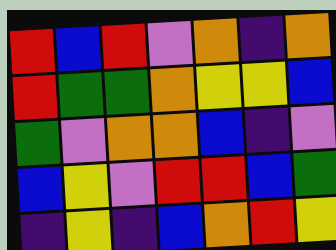[["red", "blue", "red", "violet", "orange", "indigo", "orange"], ["red", "green", "green", "orange", "yellow", "yellow", "blue"], ["green", "violet", "orange", "orange", "blue", "indigo", "violet"], ["blue", "yellow", "violet", "red", "red", "blue", "green"], ["indigo", "yellow", "indigo", "blue", "orange", "red", "yellow"]]